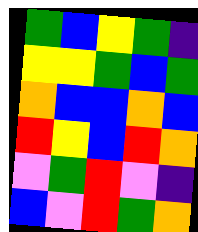[["green", "blue", "yellow", "green", "indigo"], ["yellow", "yellow", "green", "blue", "green"], ["orange", "blue", "blue", "orange", "blue"], ["red", "yellow", "blue", "red", "orange"], ["violet", "green", "red", "violet", "indigo"], ["blue", "violet", "red", "green", "orange"]]